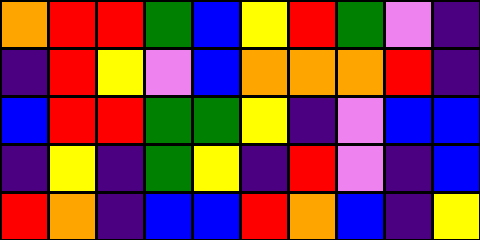[["orange", "red", "red", "green", "blue", "yellow", "red", "green", "violet", "indigo"], ["indigo", "red", "yellow", "violet", "blue", "orange", "orange", "orange", "red", "indigo"], ["blue", "red", "red", "green", "green", "yellow", "indigo", "violet", "blue", "blue"], ["indigo", "yellow", "indigo", "green", "yellow", "indigo", "red", "violet", "indigo", "blue"], ["red", "orange", "indigo", "blue", "blue", "red", "orange", "blue", "indigo", "yellow"]]